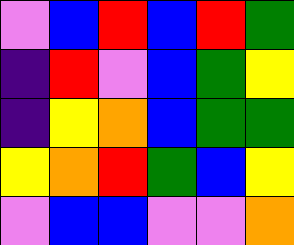[["violet", "blue", "red", "blue", "red", "green"], ["indigo", "red", "violet", "blue", "green", "yellow"], ["indigo", "yellow", "orange", "blue", "green", "green"], ["yellow", "orange", "red", "green", "blue", "yellow"], ["violet", "blue", "blue", "violet", "violet", "orange"]]